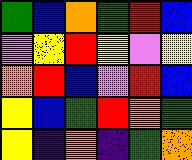[["green", "blue", "orange", "green", "red", "blue"], ["violet", "yellow", "red", "yellow", "violet", "yellow"], ["orange", "red", "blue", "violet", "red", "blue"], ["yellow", "blue", "green", "red", "orange", "green"], ["yellow", "indigo", "orange", "indigo", "green", "orange"]]